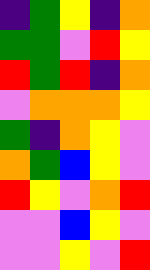[["indigo", "green", "yellow", "indigo", "orange"], ["green", "green", "violet", "red", "yellow"], ["red", "green", "red", "indigo", "orange"], ["violet", "orange", "orange", "orange", "yellow"], ["green", "indigo", "orange", "yellow", "violet"], ["orange", "green", "blue", "yellow", "violet"], ["red", "yellow", "violet", "orange", "red"], ["violet", "violet", "blue", "yellow", "violet"], ["violet", "violet", "yellow", "violet", "red"]]